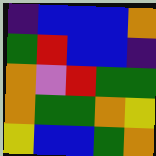[["indigo", "blue", "blue", "blue", "orange"], ["green", "red", "blue", "blue", "indigo"], ["orange", "violet", "red", "green", "green"], ["orange", "green", "green", "orange", "yellow"], ["yellow", "blue", "blue", "green", "orange"]]